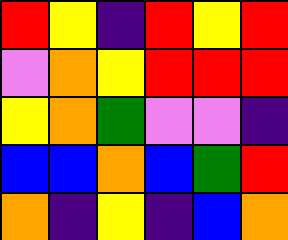[["red", "yellow", "indigo", "red", "yellow", "red"], ["violet", "orange", "yellow", "red", "red", "red"], ["yellow", "orange", "green", "violet", "violet", "indigo"], ["blue", "blue", "orange", "blue", "green", "red"], ["orange", "indigo", "yellow", "indigo", "blue", "orange"]]